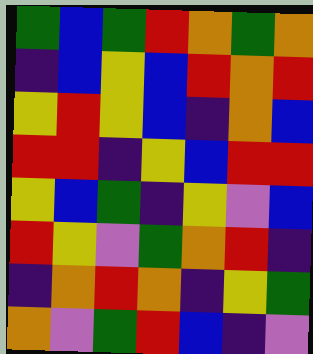[["green", "blue", "green", "red", "orange", "green", "orange"], ["indigo", "blue", "yellow", "blue", "red", "orange", "red"], ["yellow", "red", "yellow", "blue", "indigo", "orange", "blue"], ["red", "red", "indigo", "yellow", "blue", "red", "red"], ["yellow", "blue", "green", "indigo", "yellow", "violet", "blue"], ["red", "yellow", "violet", "green", "orange", "red", "indigo"], ["indigo", "orange", "red", "orange", "indigo", "yellow", "green"], ["orange", "violet", "green", "red", "blue", "indigo", "violet"]]